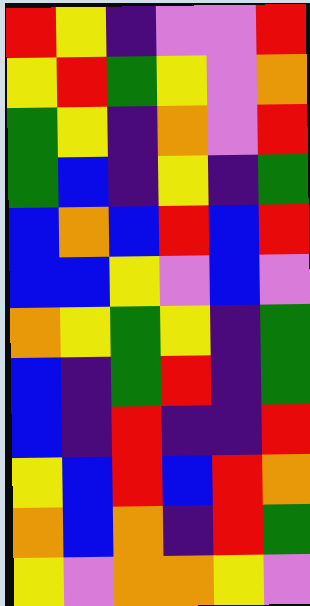[["red", "yellow", "indigo", "violet", "violet", "red"], ["yellow", "red", "green", "yellow", "violet", "orange"], ["green", "yellow", "indigo", "orange", "violet", "red"], ["green", "blue", "indigo", "yellow", "indigo", "green"], ["blue", "orange", "blue", "red", "blue", "red"], ["blue", "blue", "yellow", "violet", "blue", "violet"], ["orange", "yellow", "green", "yellow", "indigo", "green"], ["blue", "indigo", "green", "red", "indigo", "green"], ["blue", "indigo", "red", "indigo", "indigo", "red"], ["yellow", "blue", "red", "blue", "red", "orange"], ["orange", "blue", "orange", "indigo", "red", "green"], ["yellow", "violet", "orange", "orange", "yellow", "violet"]]